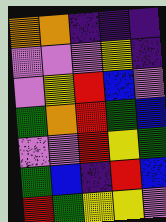[["orange", "orange", "indigo", "indigo", "indigo"], ["violet", "violet", "violet", "yellow", "indigo"], ["violet", "yellow", "red", "blue", "violet"], ["green", "orange", "red", "green", "blue"], ["violet", "violet", "red", "yellow", "green"], ["green", "blue", "indigo", "red", "blue"], ["red", "green", "yellow", "yellow", "violet"]]